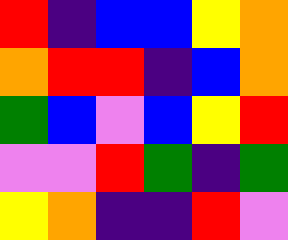[["red", "indigo", "blue", "blue", "yellow", "orange"], ["orange", "red", "red", "indigo", "blue", "orange"], ["green", "blue", "violet", "blue", "yellow", "red"], ["violet", "violet", "red", "green", "indigo", "green"], ["yellow", "orange", "indigo", "indigo", "red", "violet"]]